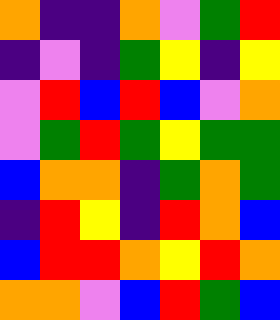[["orange", "indigo", "indigo", "orange", "violet", "green", "red"], ["indigo", "violet", "indigo", "green", "yellow", "indigo", "yellow"], ["violet", "red", "blue", "red", "blue", "violet", "orange"], ["violet", "green", "red", "green", "yellow", "green", "green"], ["blue", "orange", "orange", "indigo", "green", "orange", "green"], ["indigo", "red", "yellow", "indigo", "red", "orange", "blue"], ["blue", "red", "red", "orange", "yellow", "red", "orange"], ["orange", "orange", "violet", "blue", "red", "green", "blue"]]